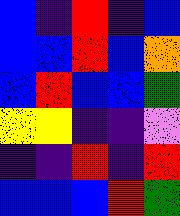[["blue", "indigo", "red", "indigo", "blue"], ["blue", "blue", "red", "blue", "orange"], ["blue", "red", "blue", "blue", "green"], ["yellow", "yellow", "indigo", "indigo", "violet"], ["indigo", "indigo", "red", "indigo", "red"], ["blue", "blue", "blue", "red", "green"]]